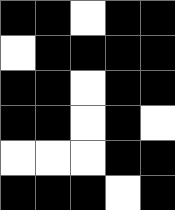[["black", "black", "white", "black", "black"], ["white", "black", "black", "black", "black"], ["black", "black", "white", "black", "black"], ["black", "black", "white", "black", "white"], ["white", "white", "white", "black", "black"], ["black", "black", "black", "white", "black"]]